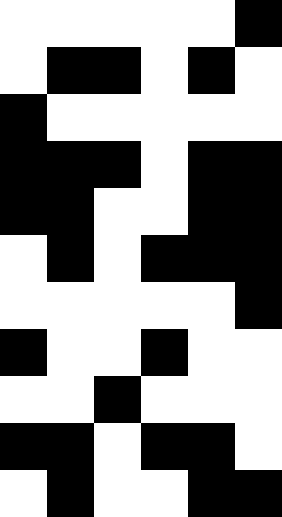[["white", "white", "white", "white", "white", "black"], ["white", "black", "black", "white", "black", "white"], ["black", "white", "white", "white", "white", "white"], ["black", "black", "black", "white", "black", "black"], ["black", "black", "white", "white", "black", "black"], ["white", "black", "white", "black", "black", "black"], ["white", "white", "white", "white", "white", "black"], ["black", "white", "white", "black", "white", "white"], ["white", "white", "black", "white", "white", "white"], ["black", "black", "white", "black", "black", "white"], ["white", "black", "white", "white", "black", "black"]]